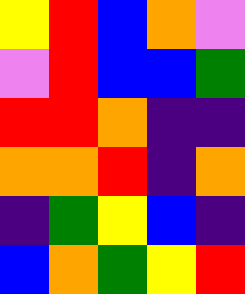[["yellow", "red", "blue", "orange", "violet"], ["violet", "red", "blue", "blue", "green"], ["red", "red", "orange", "indigo", "indigo"], ["orange", "orange", "red", "indigo", "orange"], ["indigo", "green", "yellow", "blue", "indigo"], ["blue", "orange", "green", "yellow", "red"]]